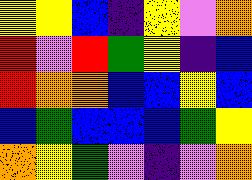[["yellow", "yellow", "blue", "indigo", "yellow", "violet", "orange"], ["red", "violet", "red", "green", "yellow", "indigo", "blue"], ["red", "orange", "orange", "blue", "blue", "yellow", "blue"], ["blue", "green", "blue", "blue", "blue", "green", "yellow"], ["orange", "yellow", "green", "violet", "indigo", "violet", "orange"]]